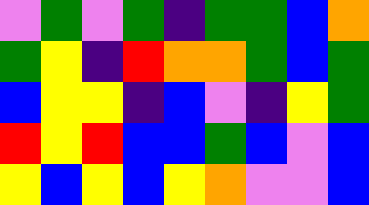[["violet", "green", "violet", "green", "indigo", "green", "green", "blue", "orange"], ["green", "yellow", "indigo", "red", "orange", "orange", "green", "blue", "green"], ["blue", "yellow", "yellow", "indigo", "blue", "violet", "indigo", "yellow", "green"], ["red", "yellow", "red", "blue", "blue", "green", "blue", "violet", "blue"], ["yellow", "blue", "yellow", "blue", "yellow", "orange", "violet", "violet", "blue"]]